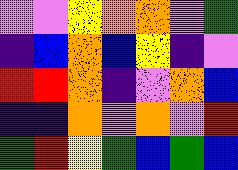[["violet", "violet", "yellow", "orange", "orange", "violet", "green"], ["indigo", "blue", "orange", "blue", "yellow", "indigo", "violet"], ["red", "red", "orange", "indigo", "violet", "orange", "blue"], ["indigo", "indigo", "orange", "violet", "orange", "violet", "red"], ["green", "red", "yellow", "green", "blue", "green", "blue"]]